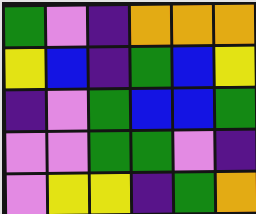[["green", "violet", "indigo", "orange", "orange", "orange"], ["yellow", "blue", "indigo", "green", "blue", "yellow"], ["indigo", "violet", "green", "blue", "blue", "green"], ["violet", "violet", "green", "green", "violet", "indigo"], ["violet", "yellow", "yellow", "indigo", "green", "orange"]]